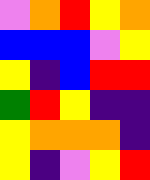[["violet", "orange", "red", "yellow", "orange"], ["blue", "blue", "blue", "violet", "yellow"], ["yellow", "indigo", "blue", "red", "red"], ["green", "red", "yellow", "indigo", "indigo"], ["yellow", "orange", "orange", "orange", "indigo"], ["yellow", "indigo", "violet", "yellow", "red"]]